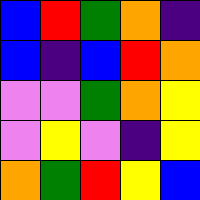[["blue", "red", "green", "orange", "indigo"], ["blue", "indigo", "blue", "red", "orange"], ["violet", "violet", "green", "orange", "yellow"], ["violet", "yellow", "violet", "indigo", "yellow"], ["orange", "green", "red", "yellow", "blue"]]